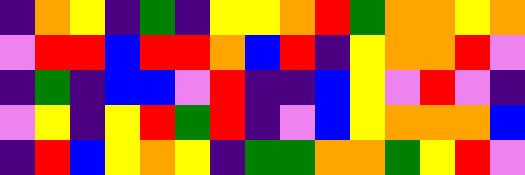[["indigo", "orange", "yellow", "indigo", "green", "indigo", "yellow", "yellow", "orange", "red", "green", "orange", "orange", "yellow", "orange"], ["violet", "red", "red", "blue", "red", "red", "orange", "blue", "red", "indigo", "yellow", "orange", "orange", "red", "violet"], ["indigo", "green", "indigo", "blue", "blue", "violet", "red", "indigo", "indigo", "blue", "yellow", "violet", "red", "violet", "indigo"], ["violet", "yellow", "indigo", "yellow", "red", "green", "red", "indigo", "violet", "blue", "yellow", "orange", "orange", "orange", "blue"], ["indigo", "red", "blue", "yellow", "orange", "yellow", "indigo", "green", "green", "orange", "orange", "green", "yellow", "red", "violet"]]